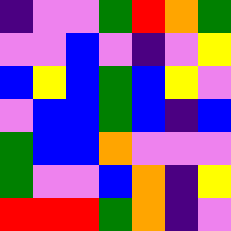[["indigo", "violet", "violet", "green", "red", "orange", "green"], ["violet", "violet", "blue", "violet", "indigo", "violet", "yellow"], ["blue", "yellow", "blue", "green", "blue", "yellow", "violet"], ["violet", "blue", "blue", "green", "blue", "indigo", "blue"], ["green", "blue", "blue", "orange", "violet", "violet", "violet"], ["green", "violet", "violet", "blue", "orange", "indigo", "yellow"], ["red", "red", "red", "green", "orange", "indigo", "violet"]]